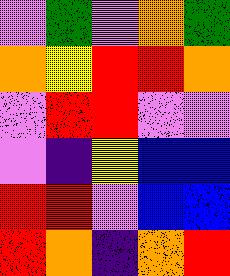[["violet", "green", "violet", "orange", "green"], ["orange", "yellow", "red", "red", "orange"], ["violet", "red", "red", "violet", "violet"], ["violet", "indigo", "yellow", "blue", "blue"], ["red", "red", "violet", "blue", "blue"], ["red", "orange", "indigo", "orange", "red"]]